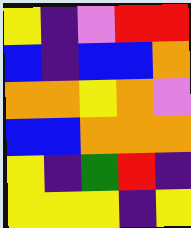[["yellow", "indigo", "violet", "red", "red"], ["blue", "indigo", "blue", "blue", "orange"], ["orange", "orange", "yellow", "orange", "violet"], ["blue", "blue", "orange", "orange", "orange"], ["yellow", "indigo", "green", "red", "indigo"], ["yellow", "yellow", "yellow", "indigo", "yellow"]]